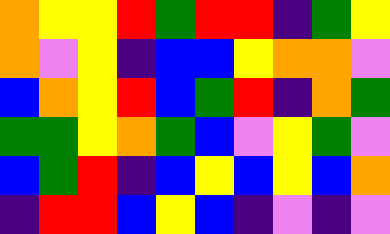[["orange", "yellow", "yellow", "red", "green", "red", "red", "indigo", "green", "yellow"], ["orange", "violet", "yellow", "indigo", "blue", "blue", "yellow", "orange", "orange", "violet"], ["blue", "orange", "yellow", "red", "blue", "green", "red", "indigo", "orange", "green"], ["green", "green", "yellow", "orange", "green", "blue", "violet", "yellow", "green", "violet"], ["blue", "green", "red", "indigo", "blue", "yellow", "blue", "yellow", "blue", "orange"], ["indigo", "red", "red", "blue", "yellow", "blue", "indigo", "violet", "indigo", "violet"]]